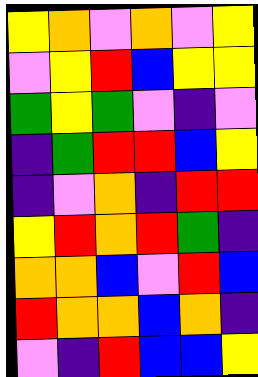[["yellow", "orange", "violet", "orange", "violet", "yellow"], ["violet", "yellow", "red", "blue", "yellow", "yellow"], ["green", "yellow", "green", "violet", "indigo", "violet"], ["indigo", "green", "red", "red", "blue", "yellow"], ["indigo", "violet", "orange", "indigo", "red", "red"], ["yellow", "red", "orange", "red", "green", "indigo"], ["orange", "orange", "blue", "violet", "red", "blue"], ["red", "orange", "orange", "blue", "orange", "indigo"], ["violet", "indigo", "red", "blue", "blue", "yellow"]]